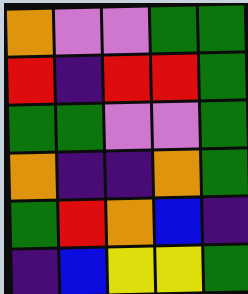[["orange", "violet", "violet", "green", "green"], ["red", "indigo", "red", "red", "green"], ["green", "green", "violet", "violet", "green"], ["orange", "indigo", "indigo", "orange", "green"], ["green", "red", "orange", "blue", "indigo"], ["indigo", "blue", "yellow", "yellow", "green"]]